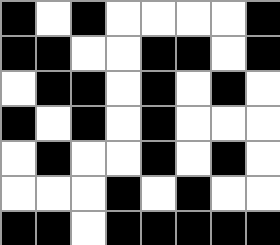[["black", "white", "black", "white", "white", "white", "white", "black"], ["black", "black", "white", "white", "black", "black", "white", "black"], ["white", "black", "black", "white", "black", "white", "black", "white"], ["black", "white", "black", "white", "black", "white", "white", "white"], ["white", "black", "white", "white", "black", "white", "black", "white"], ["white", "white", "white", "black", "white", "black", "white", "white"], ["black", "black", "white", "black", "black", "black", "black", "black"]]